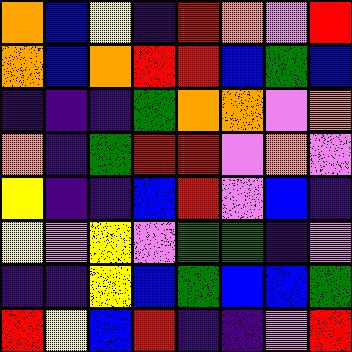[["orange", "blue", "yellow", "indigo", "red", "orange", "violet", "red"], ["orange", "blue", "orange", "red", "red", "blue", "green", "blue"], ["indigo", "indigo", "indigo", "green", "orange", "orange", "violet", "orange"], ["orange", "indigo", "green", "red", "red", "violet", "orange", "violet"], ["yellow", "indigo", "indigo", "blue", "red", "violet", "blue", "indigo"], ["yellow", "violet", "yellow", "violet", "green", "green", "indigo", "violet"], ["indigo", "indigo", "yellow", "blue", "green", "blue", "blue", "green"], ["red", "yellow", "blue", "red", "indigo", "indigo", "violet", "red"]]